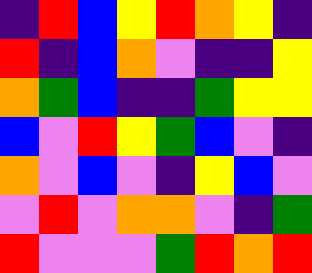[["indigo", "red", "blue", "yellow", "red", "orange", "yellow", "indigo"], ["red", "indigo", "blue", "orange", "violet", "indigo", "indigo", "yellow"], ["orange", "green", "blue", "indigo", "indigo", "green", "yellow", "yellow"], ["blue", "violet", "red", "yellow", "green", "blue", "violet", "indigo"], ["orange", "violet", "blue", "violet", "indigo", "yellow", "blue", "violet"], ["violet", "red", "violet", "orange", "orange", "violet", "indigo", "green"], ["red", "violet", "violet", "violet", "green", "red", "orange", "red"]]